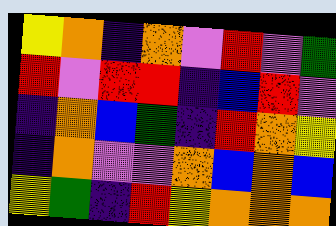[["yellow", "orange", "indigo", "orange", "violet", "red", "violet", "green"], ["red", "violet", "red", "red", "indigo", "blue", "red", "violet"], ["indigo", "orange", "blue", "green", "indigo", "red", "orange", "yellow"], ["indigo", "orange", "violet", "violet", "orange", "blue", "orange", "blue"], ["yellow", "green", "indigo", "red", "yellow", "orange", "orange", "orange"]]